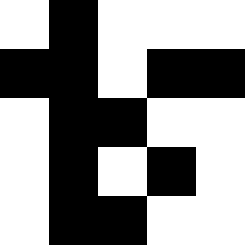[["white", "black", "white", "white", "white"], ["black", "black", "white", "black", "black"], ["white", "black", "black", "white", "white"], ["white", "black", "white", "black", "white"], ["white", "black", "black", "white", "white"]]